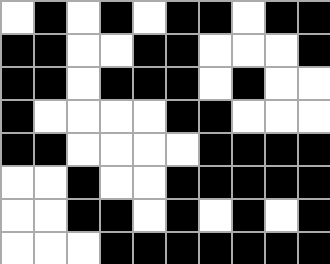[["white", "black", "white", "black", "white", "black", "black", "white", "black", "black"], ["black", "black", "white", "white", "black", "black", "white", "white", "white", "black"], ["black", "black", "white", "black", "black", "black", "white", "black", "white", "white"], ["black", "white", "white", "white", "white", "black", "black", "white", "white", "white"], ["black", "black", "white", "white", "white", "white", "black", "black", "black", "black"], ["white", "white", "black", "white", "white", "black", "black", "black", "black", "black"], ["white", "white", "black", "black", "white", "black", "white", "black", "white", "black"], ["white", "white", "white", "black", "black", "black", "black", "black", "black", "black"]]